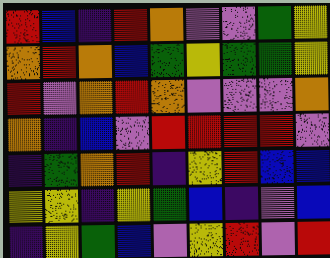[["red", "blue", "indigo", "red", "orange", "violet", "violet", "green", "yellow"], ["orange", "red", "orange", "blue", "green", "yellow", "green", "green", "yellow"], ["red", "violet", "orange", "red", "orange", "violet", "violet", "violet", "orange"], ["orange", "indigo", "blue", "violet", "red", "red", "red", "red", "violet"], ["indigo", "green", "orange", "red", "indigo", "yellow", "red", "blue", "blue"], ["yellow", "yellow", "indigo", "yellow", "green", "blue", "indigo", "violet", "blue"], ["indigo", "yellow", "green", "blue", "violet", "yellow", "red", "violet", "red"]]